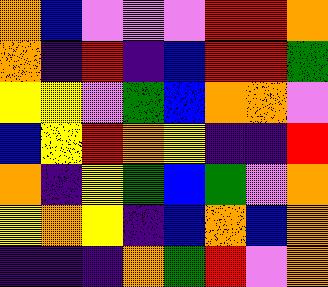[["orange", "blue", "violet", "violet", "violet", "red", "red", "orange"], ["orange", "indigo", "red", "indigo", "blue", "red", "red", "green"], ["yellow", "yellow", "violet", "green", "blue", "orange", "orange", "violet"], ["blue", "yellow", "red", "orange", "yellow", "indigo", "indigo", "red"], ["orange", "indigo", "yellow", "green", "blue", "green", "violet", "orange"], ["yellow", "orange", "yellow", "indigo", "blue", "orange", "blue", "orange"], ["indigo", "indigo", "indigo", "orange", "green", "red", "violet", "orange"]]